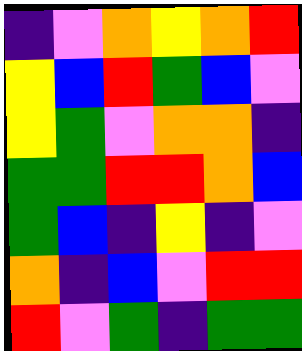[["indigo", "violet", "orange", "yellow", "orange", "red"], ["yellow", "blue", "red", "green", "blue", "violet"], ["yellow", "green", "violet", "orange", "orange", "indigo"], ["green", "green", "red", "red", "orange", "blue"], ["green", "blue", "indigo", "yellow", "indigo", "violet"], ["orange", "indigo", "blue", "violet", "red", "red"], ["red", "violet", "green", "indigo", "green", "green"]]